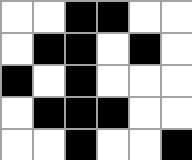[["white", "white", "black", "black", "white", "white"], ["white", "black", "black", "white", "black", "white"], ["black", "white", "black", "white", "white", "white"], ["white", "black", "black", "black", "white", "white"], ["white", "white", "black", "white", "white", "black"]]